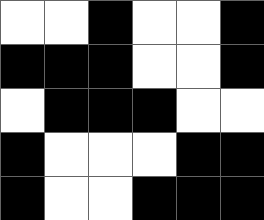[["white", "white", "black", "white", "white", "black"], ["black", "black", "black", "white", "white", "black"], ["white", "black", "black", "black", "white", "white"], ["black", "white", "white", "white", "black", "black"], ["black", "white", "white", "black", "black", "black"]]